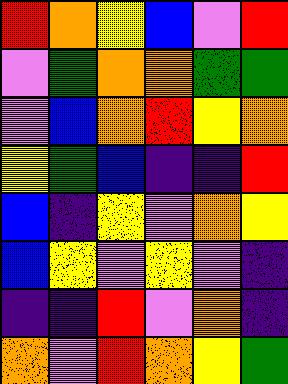[["red", "orange", "yellow", "blue", "violet", "red"], ["violet", "green", "orange", "orange", "green", "green"], ["violet", "blue", "orange", "red", "yellow", "orange"], ["yellow", "green", "blue", "indigo", "indigo", "red"], ["blue", "indigo", "yellow", "violet", "orange", "yellow"], ["blue", "yellow", "violet", "yellow", "violet", "indigo"], ["indigo", "indigo", "red", "violet", "orange", "indigo"], ["orange", "violet", "red", "orange", "yellow", "green"]]